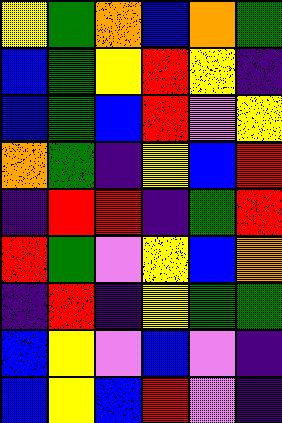[["yellow", "green", "orange", "blue", "orange", "green"], ["blue", "green", "yellow", "red", "yellow", "indigo"], ["blue", "green", "blue", "red", "violet", "yellow"], ["orange", "green", "indigo", "yellow", "blue", "red"], ["indigo", "red", "red", "indigo", "green", "red"], ["red", "green", "violet", "yellow", "blue", "orange"], ["indigo", "red", "indigo", "yellow", "green", "green"], ["blue", "yellow", "violet", "blue", "violet", "indigo"], ["blue", "yellow", "blue", "red", "violet", "indigo"]]